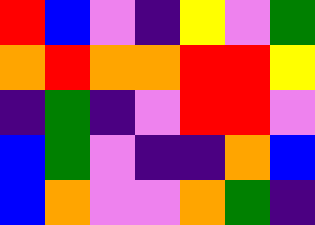[["red", "blue", "violet", "indigo", "yellow", "violet", "green"], ["orange", "red", "orange", "orange", "red", "red", "yellow"], ["indigo", "green", "indigo", "violet", "red", "red", "violet"], ["blue", "green", "violet", "indigo", "indigo", "orange", "blue"], ["blue", "orange", "violet", "violet", "orange", "green", "indigo"]]